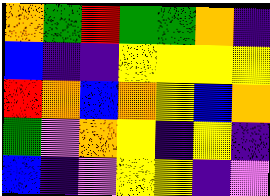[["orange", "green", "red", "green", "green", "orange", "indigo"], ["blue", "indigo", "indigo", "yellow", "yellow", "yellow", "yellow"], ["red", "orange", "blue", "orange", "yellow", "blue", "orange"], ["green", "violet", "orange", "yellow", "indigo", "yellow", "indigo"], ["blue", "indigo", "violet", "yellow", "yellow", "indigo", "violet"]]